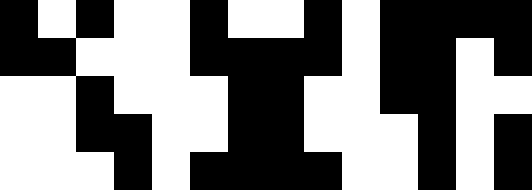[["black", "white", "black", "white", "white", "black", "white", "white", "black", "white", "black", "black", "black", "black"], ["black", "black", "white", "white", "white", "black", "black", "black", "black", "white", "black", "black", "white", "black"], ["white", "white", "black", "white", "white", "white", "black", "black", "white", "white", "black", "black", "white", "white"], ["white", "white", "black", "black", "white", "white", "black", "black", "white", "white", "white", "black", "white", "black"], ["white", "white", "white", "black", "white", "black", "black", "black", "black", "white", "white", "black", "white", "black"]]